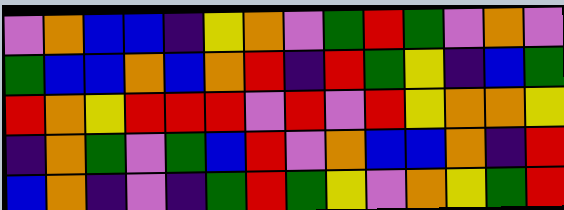[["violet", "orange", "blue", "blue", "indigo", "yellow", "orange", "violet", "green", "red", "green", "violet", "orange", "violet"], ["green", "blue", "blue", "orange", "blue", "orange", "red", "indigo", "red", "green", "yellow", "indigo", "blue", "green"], ["red", "orange", "yellow", "red", "red", "red", "violet", "red", "violet", "red", "yellow", "orange", "orange", "yellow"], ["indigo", "orange", "green", "violet", "green", "blue", "red", "violet", "orange", "blue", "blue", "orange", "indigo", "red"], ["blue", "orange", "indigo", "violet", "indigo", "green", "red", "green", "yellow", "violet", "orange", "yellow", "green", "red"]]